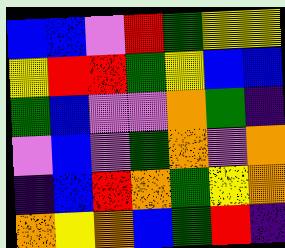[["blue", "blue", "violet", "red", "green", "yellow", "yellow"], ["yellow", "red", "red", "green", "yellow", "blue", "blue"], ["green", "blue", "violet", "violet", "orange", "green", "indigo"], ["violet", "blue", "violet", "green", "orange", "violet", "orange"], ["indigo", "blue", "red", "orange", "green", "yellow", "orange"], ["orange", "yellow", "orange", "blue", "green", "red", "indigo"]]